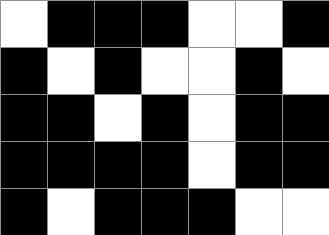[["white", "black", "black", "black", "white", "white", "black"], ["black", "white", "black", "white", "white", "black", "white"], ["black", "black", "white", "black", "white", "black", "black"], ["black", "black", "black", "black", "white", "black", "black"], ["black", "white", "black", "black", "black", "white", "white"]]